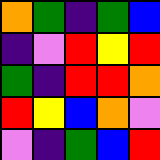[["orange", "green", "indigo", "green", "blue"], ["indigo", "violet", "red", "yellow", "red"], ["green", "indigo", "red", "red", "orange"], ["red", "yellow", "blue", "orange", "violet"], ["violet", "indigo", "green", "blue", "red"]]